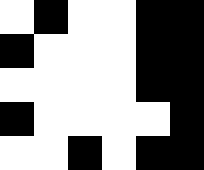[["white", "black", "white", "white", "black", "black"], ["black", "white", "white", "white", "black", "black"], ["white", "white", "white", "white", "black", "black"], ["black", "white", "white", "white", "white", "black"], ["white", "white", "black", "white", "black", "black"]]